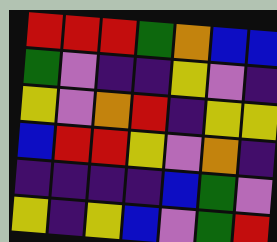[["red", "red", "red", "green", "orange", "blue", "blue"], ["green", "violet", "indigo", "indigo", "yellow", "violet", "indigo"], ["yellow", "violet", "orange", "red", "indigo", "yellow", "yellow"], ["blue", "red", "red", "yellow", "violet", "orange", "indigo"], ["indigo", "indigo", "indigo", "indigo", "blue", "green", "violet"], ["yellow", "indigo", "yellow", "blue", "violet", "green", "red"]]